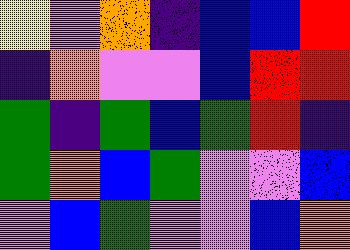[["yellow", "violet", "orange", "indigo", "blue", "blue", "red"], ["indigo", "orange", "violet", "violet", "blue", "red", "red"], ["green", "indigo", "green", "blue", "green", "red", "indigo"], ["green", "orange", "blue", "green", "violet", "violet", "blue"], ["violet", "blue", "green", "violet", "violet", "blue", "orange"]]